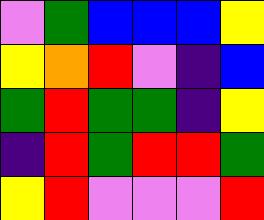[["violet", "green", "blue", "blue", "blue", "yellow"], ["yellow", "orange", "red", "violet", "indigo", "blue"], ["green", "red", "green", "green", "indigo", "yellow"], ["indigo", "red", "green", "red", "red", "green"], ["yellow", "red", "violet", "violet", "violet", "red"]]